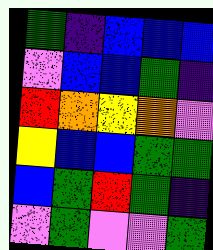[["green", "indigo", "blue", "blue", "blue"], ["violet", "blue", "blue", "green", "indigo"], ["red", "orange", "yellow", "orange", "violet"], ["yellow", "blue", "blue", "green", "green"], ["blue", "green", "red", "green", "indigo"], ["violet", "green", "violet", "violet", "green"]]